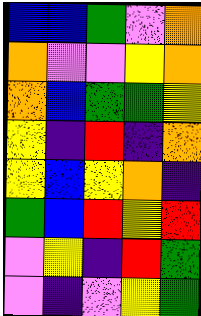[["blue", "blue", "green", "violet", "orange"], ["orange", "violet", "violet", "yellow", "orange"], ["orange", "blue", "green", "green", "yellow"], ["yellow", "indigo", "red", "indigo", "orange"], ["yellow", "blue", "yellow", "orange", "indigo"], ["green", "blue", "red", "yellow", "red"], ["violet", "yellow", "indigo", "red", "green"], ["violet", "indigo", "violet", "yellow", "green"]]